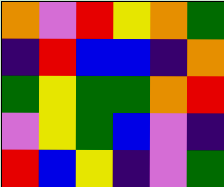[["orange", "violet", "red", "yellow", "orange", "green"], ["indigo", "red", "blue", "blue", "indigo", "orange"], ["green", "yellow", "green", "green", "orange", "red"], ["violet", "yellow", "green", "blue", "violet", "indigo"], ["red", "blue", "yellow", "indigo", "violet", "green"]]